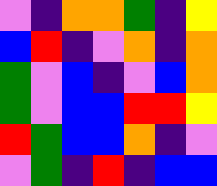[["violet", "indigo", "orange", "orange", "green", "indigo", "yellow"], ["blue", "red", "indigo", "violet", "orange", "indigo", "orange"], ["green", "violet", "blue", "indigo", "violet", "blue", "orange"], ["green", "violet", "blue", "blue", "red", "red", "yellow"], ["red", "green", "blue", "blue", "orange", "indigo", "violet"], ["violet", "green", "indigo", "red", "indigo", "blue", "blue"]]